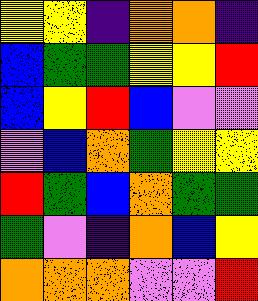[["yellow", "yellow", "indigo", "orange", "orange", "indigo"], ["blue", "green", "green", "yellow", "yellow", "red"], ["blue", "yellow", "red", "blue", "violet", "violet"], ["violet", "blue", "orange", "green", "yellow", "yellow"], ["red", "green", "blue", "orange", "green", "green"], ["green", "violet", "indigo", "orange", "blue", "yellow"], ["orange", "orange", "orange", "violet", "violet", "red"]]